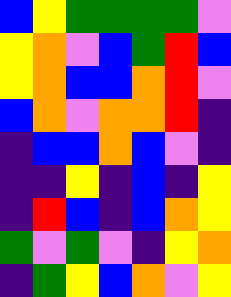[["blue", "yellow", "green", "green", "green", "green", "violet"], ["yellow", "orange", "violet", "blue", "green", "red", "blue"], ["yellow", "orange", "blue", "blue", "orange", "red", "violet"], ["blue", "orange", "violet", "orange", "orange", "red", "indigo"], ["indigo", "blue", "blue", "orange", "blue", "violet", "indigo"], ["indigo", "indigo", "yellow", "indigo", "blue", "indigo", "yellow"], ["indigo", "red", "blue", "indigo", "blue", "orange", "yellow"], ["green", "violet", "green", "violet", "indigo", "yellow", "orange"], ["indigo", "green", "yellow", "blue", "orange", "violet", "yellow"]]